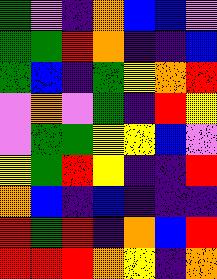[["green", "violet", "indigo", "orange", "blue", "blue", "violet"], ["green", "green", "red", "orange", "indigo", "indigo", "blue"], ["green", "blue", "indigo", "green", "yellow", "orange", "red"], ["violet", "orange", "violet", "green", "indigo", "red", "yellow"], ["violet", "green", "green", "yellow", "yellow", "blue", "violet"], ["yellow", "green", "red", "yellow", "indigo", "indigo", "red"], ["orange", "blue", "indigo", "blue", "indigo", "indigo", "indigo"], ["red", "green", "red", "indigo", "orange", "blue", "red"], ["red", "red", "red", "orange", "yellow", "indigo", "orange"]]